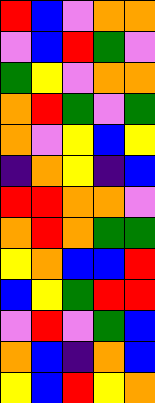[["red", "blue", "violet", "orange", "orange"], ["violet", "blue", "red", "green", "violet"], ["green", "yellow", "violet", "orange", "orange"], ["orange", "red", "green", "violet", "green"], ["orange", "violet", "yellow", "blue", "yellow"], ["indigo", "orange", "yellow", "indigo", "blue"], ["red", "red", "orange", "orange", "violet"], ["orange", "red", "orange", "green", "green"], ["yellow", "orange", "blue", "blue", "red"], ["blue", "yellow", "green", "red", "red"], ["violet", "red", "violet", "green", "blue"], ["orange", "blue", "indigo", "orange", "blue"], ["yellow", "blue", "red", "yellow", "orange"]]